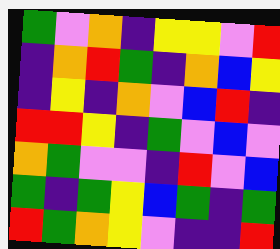[["green", "violet", "orange", "indigo", "yellow", "yellow", "violet", "red"], ["indigo", "orange", "red", "green", "indigo", "orange", "blue", "yellow"], ["indigo", "yellow", "indigo", "orange", "violet", "blue", "red", "indigo"], ["red", "red", "yellow", "indigo", "green", "violet", "blue", "violet"], ["orange", "green", "violet", "violet", "indigo", "red", "violet", "blue"], ["green", "indigo", "green", "yellow", "blue", "green", "indigo", "green"], ["red", "green", "orange", "yellow", "violet", "indigo", "indigo", "red"]]